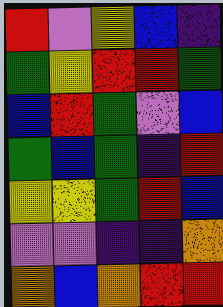[["red", "violet", "yellow", "blue", "indigo"], ["green", "yellow", "red", "red", "green"], ["blue", "red", "green", "violet", "blue"], ["green", "blue", "green", "indigo", "red"], ["yellow", "yellow", "green", "red", "blue"], ["violet", "violet", "indigo", "indigo", "orange"], ["orange", "blue", "orange", "red", "red"]]